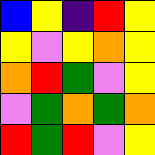[["blue", "yellow", "indigo", "red", "yellow"], ["yellow", "violet", "yellow", "orange", "yellow"], ["orange", "red", "green", "violet", "yellow"], ["violet", "green", "orange", "green", "orange"], ["red", "green", "red", "violet", "yellow"]]